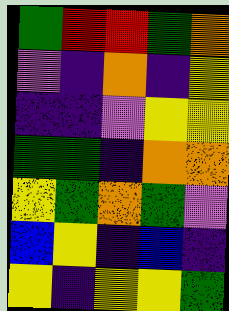[["green", "red", "red", "green", "orange"], ["violet", "indigo", "orange", "indigo", "yellow"], ["indigo", "indigo", "violet", "yellow", "yellow"], ["green", "green", "indigo", "orange", "orange"], ["yellow", "green", "orange", "green", "violet"], ["blue", "yellow", "indigo", "blue", "indigo"], ["yellow", "indigo", "yellow", "yellow", "green"]]